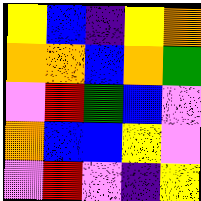[["yellow", "blue", "indigo", "yellow", "orange"], ["orange", "orange", "blue", "orange", "green"], ["violet", "red", "green", "blue", "violet"], ["orange", "blue", "blue", "yellow", "violet"], ["violet", "red", "violet", "indigo", "yellow"]]